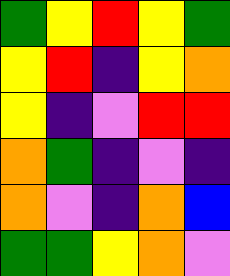[["green", "yellow", "red", "yellow", "green"], ["yellow", "red", "indigo", "yellow", "orange"], ["yellow", "indigo", "violet", "red", "red"], ["orange", "green", "indigo", "violet", "indigo"], ["orange", "violet", "indigo", "orange", "blue"], ["green", "green", "yellow", "orange", "violet"]]